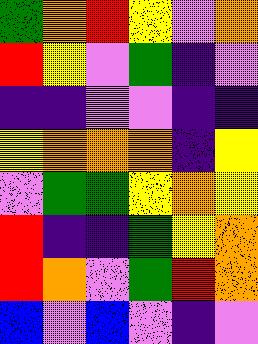[["green", "orange", "red", "yellow", "violet", "orange"], ["red", "yellow", "violet", "green", "indigo", "violet"], ["indigo", "indigo", "violet", "violet", "indigo", "indigo"], ["yellow", "orange", "orange", "orange", "indigo", "yellow"], ["violet", "green", "green", "yellow", "orange", "yellow"], ["red", "indigo", "indigo", "green", "yellow", "orange"], ["red", "orange", "violet", "green", "red", "orange"], ["blue", "violet", "blue", "violet", "indigo", "violet"]]